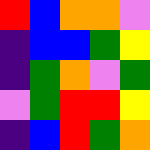[["red", "blue", "orange", "orange", "violet"], ["indigo", "blue", "blue", "green", "yellow"], ["indigo", "green", "orange", "violet", "green"], ["violet", "green", "red", "red", "yellow"], ["indigo", "blue", "red", "green", "orange"]]